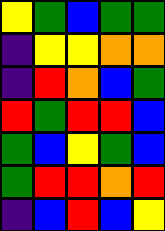[["yellow", "green", "blue", "green", "green"], ["indigo", "yellow", "yellow", "orange", "orange"], ["indigo", "red", "orange", "blue", "green"], ["red", "green", "red", "red", "blue"], ["green", "blue", "yellow", "green", "blue"], ["green", "red", "red", "orange", "red"], ["indigo", "blue", "red", "blue", "yellow"]]